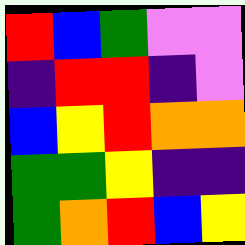[["red", "blue", "green", "violet", "violet"], ["indigo", "red", "red", "indigo", "violet"], ["blue", "yellow", "red", "orange", "orange"], ["green", "green", "yellow", "indigo", "indigo"], ["green", "orange", "red", "blue", "yellow"]]